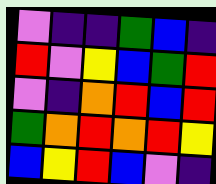[["violet", "indigo", "indigo", "green", "blue", "indigo"], ["red", "violet", "yellow", "blue", "green", "red"], ["violet", "indigo", "orange", "red", "blue", "red"], ["green", "orange", "red", "orange", "red", "yellow"], ["blue", "yellow", "red", "blue", "violet", "indigo"]]